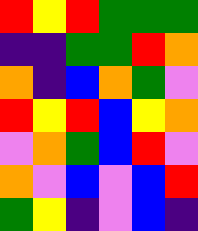[["red", "yellow", "red", "green", "green", "green"], ["indigo", "indigo", "green", "green", "red", "orange"], ["orange", "indigo", "blue", "orange", "green", "violet"], ["red", "yellow", "red", "blue", "yellow", "orange"], ["violet", "orange", "green", "blue", "red", "violet"], ["orange", "violet", "blue", "violet", "blue", "red"], ["green", "yellow", "indigo", "violet", "blue", "indigo"]]